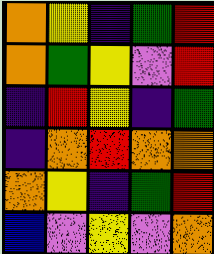[["orange", "yellow", "indigo", "green", "red"], ["orange", "green", "yellow", "violet", "red"], ["indigo", "red", "yellow", "indigo", "green"], ["indigo", "orange", "red", "orange", "orange"], ["orange", "yellow", "indigo", "green", "red"], ["blue", "violet", "yellow", "violet", "orange"]]